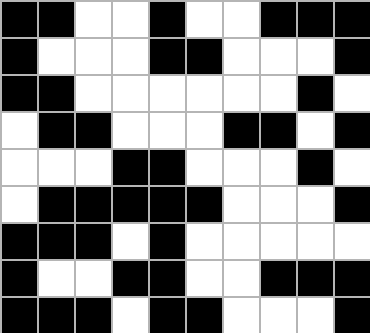[["black", "black", "white", "white", "black", "white", "white", "black", "black", "black"], ["black", "white", "white", "white", "black", "black", "white", "white", "white", "black"], ["black", "black", "white", "white", "white", "white", "white", "white", "black", "white"], ["white", "black", "black", "white", "white", "white", "black", "black", "white", "black"], ["white", "white", "white", "black", "black", "white", "white", "white", "black", "white"], ["white", "black", "black", "black", "black", "black", "white", "white", "white", "black"], ["black", "black", "black", "white", "black", "white", "white", "white", "white", "white"], ["black", "white", "white", "black", "black", "white", "white", "black", "black", "black"], ["black", "black", "black", "white", "black", "black", "white", "white", "white", "black"]]